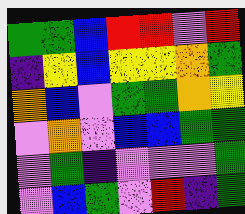[["green", "green", "blue", "red", "red", "violet", "red"], ["indigo", "yellow", "blue", "yellow", "yellow", "orange", "green"], ["orange", "blue", "violet", "green", "green", "orange", "yellow"], ["violet", "orange", "violet", "blue", "blue", "green", "green"], ["violet", "green", "indigo", "violet", "violet", "violet", "green"], ["violet", "blue", "green", "violet", "red", "indigo", "green"]]